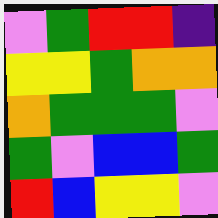[["violet", "green", "red", "red", "indigo"], ["yellow", "yellow", "green", "orange", "orange"], ["orange", "green", "green", "green", "violet"], ["green", "violet", "blue", "blue", "green"], ["red", "blue", "yellow", "yellow", "violet"]]